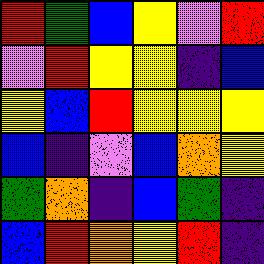[["red", "green", "blue", "yellow", "violet", "red"], ["violet", "red", "yellow", "yellow", "indigo", "blue"], ["yellow", "blue", "red", "yellow", "yellow", "yellow"], ["blue", "indigo", "violet", "blue", "orange", "yellow"], ["green", "orange", "indigo", "blue", "green", "indigo"], ["blue", "red", "orange", "yellow", "red", "indigo"]]